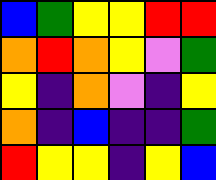[["blue", "green", "yellow", "yellow", "red", "red"], ["orange", "red", "orange", "yellow", "violet", "green"], ["yellow", "indigo", "orange", "violet", "indigo", "yellow"], ["orange", "indigo", "blue", "indigo", "indigo", "green"], ["red", "yellow", "yellow", "indigo", "yellow", "blue"]]